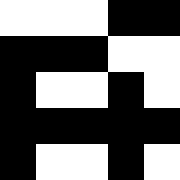[["white", "white", "white", "black", "black"], ["black", "black", "black", "white", "white"], ["black", "white", "white", "black", "white"], ["black", "black", "black", "black", "black"], ["black", "white", "white", "black", "white"]]